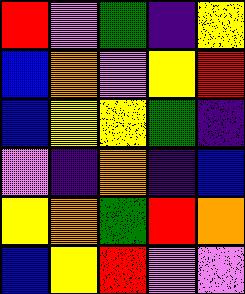[["red", "violet", "green", "indigo", "yellow"], ["blue", "orange", "violet", "yellow", "red"], ["blue", "yellow", "yellow", "green", "indigo"], ["violet", "indigo", "orange", "indigo", "blue"], ["yellow", "orange", "green", "red", "orange"], ["blue", "yellow", "red", "violet", "violet"]]